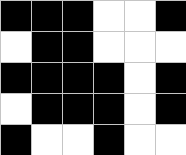[["black", "black", "black", "white", "white", "black"], ["white", "black", "black", "white", "white", "white"], ["black", "black", "black", "black", "white", "black"], ["white", "black", "black", "black", "white", "black"], ["black", "white", "white", "black", "white", "white"]]